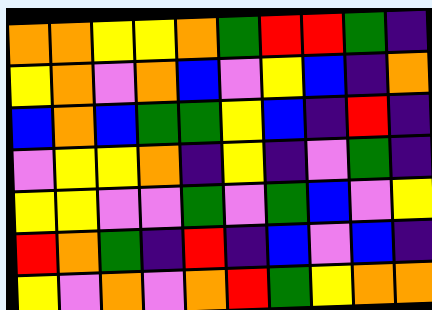[["orange", "orange", "yellow", "yellow", "orange", "green", "red", "red", "green", "indigo"], ["yellow", "orange", "violet", "orange", "blue", "violet", "yellow", "blue", "indigo", "orange"], ["blue", "orange", "blue", "green", "green", "yellow", "blue", "indigo", "red", "indigo"], ["violet", "yellow", "yellow", "orange", "indigo", "yellow", "indigo", "violet", "green", "indigo"], ["yellow", "yellow", "violet", "violet", "green", "violet", "green", "blue", "violet", "yellow"], ["red", "orange", "green", "indigo", "red", "indigo", "blue", "violet", "blue", "indigo"], ["yellow", "violet", "orange", "violet", "orange", "red", "green", "yellow", "orange", "orange"]]